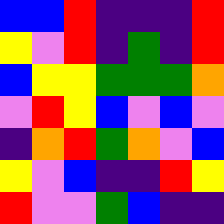[["blue", "blue", "red", "indigo", "indigo", "indigo", "red"], ["yellow", "violet", "red", "indigo", "green", "indigo", "red"], ["blue", "yellow", "yellow", "green", "green", "green", "orange"], ["violet", "red", "yellow", "blue", "violet", "blue", "violet"], ["indigo", "orange", "red", "green", "orange", "violet", "blue"], ["yellow", "violet", "blue", "indigo", "indigo", "red", "yellow"], ["red", "violet", "violet", "green", "blue", "indigo", "indigo"]]